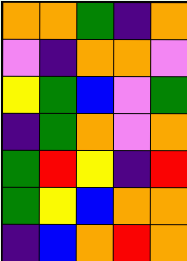[["orange", "orange", "green", "indigo", "orange"], ["violet", "indigo", "orange", "orange", "violet"], ["yellow", "green", "blue", "violet", "green"], ["indigo", "green", "orange", "violet", "orange"], ["green", "red", "yellow", "indigo", "red"], ["green", "yellow", "blue", "orange", "orange"], ["indigo", "blue", "orange", "red", "orange"]]